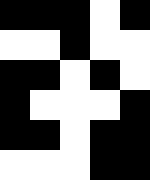[["black", "black", "black", "white", "black"], ["white", "white", "black", "white", "white"], ["black", "black", "white", "black", "white"], ["black", "white", "white", "white", "black"], ["black", "black", "white", "black", "black"], ["white", "white", "white", "black", "black"]]